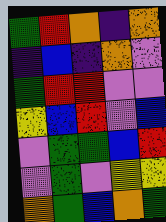[["green", "red", "orange", "indigo", "orange"], ["indigo", "blue", "indigo", "orange", "violet"], ["green", "red", "red", "violet", "violet"], ["yellow", "blue", "red", "violet", "blue"], ["violet", "green", "green", "blue", "red"], ["violet", "green", "violet", "yellow", "yellow"], ["orange", "green", "blue", "orange", "green"]]